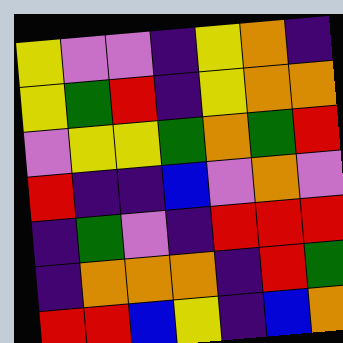[["yellow", "violet", "violet", "indigo", "yellow", "orange", "indigo"], ["yellow", "green", "red", "indigo", "yellow", "orange", "orange"], ["violet", "yellow", "yellow", "green", "orange", "green", "red"], ["red", "indigo", "indigo", "blue", "violet", "orange", "violet"], ["indigo", "green", "violet", "indigo", "red", "red", "red"], ["indigo", "orange", "orange", "orange", "indigo", "red", "green"], ["red", "red", "blue", "yellow", "indigo", "blue", "orange"]]